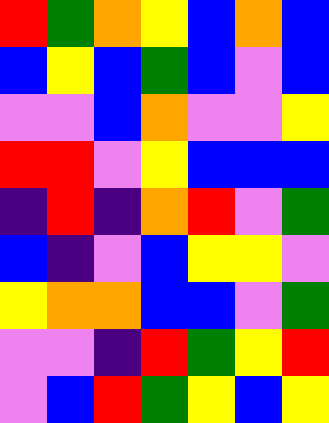[["red", "green", "orange", "yellow", "blue", "orange", "blue"], ["blue", "yellow", "blue", "green", "blue", "violet", "blue"], ["violet", "violet", "blue", "orange", "violet", "violet", "yellow"], ["red", "red", "violet", "yellow", "blue", "blue", "blue"], ["indigo", "red", "indigo", "orange", "red", "violet", "green"], ["blue", "indigo", "violet", "blue", "yellow", "yellow", "violet"], ["yellow", "orange", "orange", "blue", "blue", "violet", "green"], ["violet", "violet", "indigo", "red", "green", "yellow", "red"], ["violet", "blue", "red", "green", "yellow", "blue", "yellow"]]